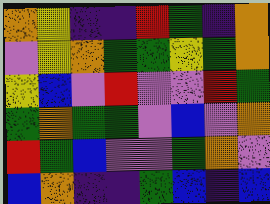[["orange", "yellow", "indigo", "indigo", "red", "green", "indigo", "orange"], ["violet", "yellow", "orange", "green", "green", "yellow", "green", "orange"], ["yellow", "blue", "violet", "red", "violet", "violet", "red", "green"], ["green", "orange", "green", "green", "violet", "blue", "violet", "orange"], ["red", "green", "blue", "violet", "violet", "green", "orange", "violet"], ["blue", "orange", "indigo", "indigo", "green", "blue", "indigo", "blue"]]